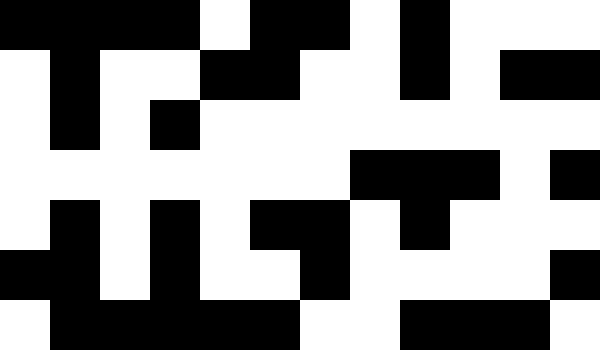[["black", "black", "black", "black", "white", "black", "black", "white", "black", "white", "white", "white"], ["white", "black", "white", "white", "black", "black", "white", "white", "black", "white", "black", "black"], ["white", "black", "white", "black", "white", "white", "white", "white", "white", "white", "white", "white"], ["white", "white", "white", "white", "white", "white", "white", "black", "black", "black", "white", "black"], ["white", "black", "white", "black", "white", "black", "black", "white", "black", "white", "white", "white"], ["black", "black", "white", "black", "white", "white", "black", "white", "white", "white", "white", "black"], ["white", "black", "black", "black", "black", "black", "white", "white", "black", "black", "black", "white"]]